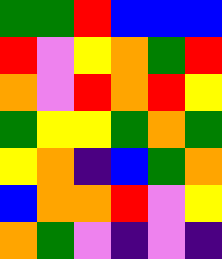[["green", "green", "red", "blue", "blue", "blue"], ["red", "violet", "yellow", "orange", "green", "red"], ["orange", "violet", "red", "orange", "red", "yellow"], ["green", "yellow", "yellow", "green", "orange", "green"], ["yellow", "orange", "indigo", "blue", "green", "orange"], ["blue", "orange", "orange", "red", "violet", "yellow"], ["orange", "green", "violet", "indigo", "violet", "indigo"]]